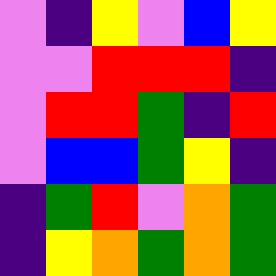[["violet", "indigo", "yellow", "violet", "blue", "yellow"], ["violet", "violet", "red", "red", "red", "indigo"], ["violet", "red", "red", "green", "indigo", "red"], ["violet", "blue", "blue", "green", "yellow", "indigo"], ["indigo", "green", "red", "violet", "orange", "green"], ["indigo", "yellow", "orange", "green", "orange", "green"]]